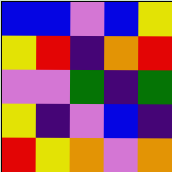[["blue", "blue", "violet", "blue", "yellow"], ["yellow", "red", "indigo", "orange", "red"], ["violet", "violet", "green", "indigo", "green"], ["yellow", "indigo", "violet", "blue", "indigo"], ["red", "yellow", "orange", "violet", "orange"]]